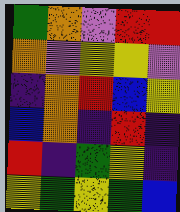[["green", "orange", "violet", "red", "red"], ["orange", "violet", "yellow", "yellow", "violet"], ["indigo", "orange", "red", "blue", "yellow"], ["blue", "orange", "indigo", "red", "indigo"], ["red", "indigo", "green", "yellow", "indigo"], ["yellow", "green", "yellow", "green", "blue"]]